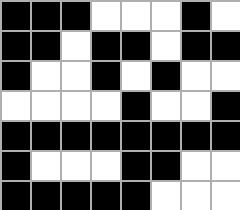[["black", "black", "black", "white", "white", "white", "black", "white"], ["black", "black", "white", "black", "black", "white", "black", "black"], ["black", "white", "white", "black", "white", "black", "white", "white"], ["white", "white", "white", "white", "black", "white", "white", "black"], ["black", "black", "black", "black", "black", "black", "black", "black"], ["black", "white", "white", "white", "black", "black", "white", "white"], ["black", "black", "black", "black", "black", "white", "white", "white"]]